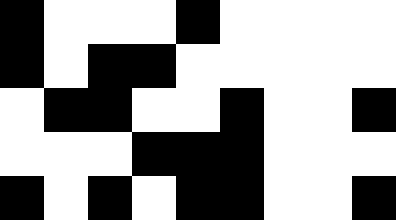[["black", "white", "white", "white", "black", "white", "white", "white", "white"], ["black", "white", "black", "black", "white", "white", "white", "white", "white"], ["white", "black", "black", "white", "white", "black", "white", "white", "black"], ["white", "white", "white", "black", "black", "black", "white", "white", "white"], ["black", "white", "black", "white", "black", "black", "white", "white", "black"]]